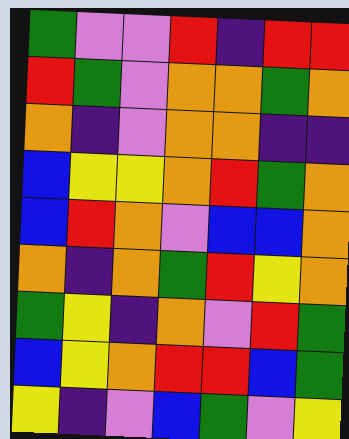[["green", "violet", "violet", "red", "indigo", "red", "red"], ["red", "green", "violet", "orange", "orange", "green", "orange"], ["orange", "indigo", "violet", "orange", "orange", "indigo", "indigo"], ["blue", "yellow", "yellow", "orange", "red", "green", "orange"], ["blue", "red", "orange", "violet", "blue", "blue", "orange"], ["orange", "indigo", "orange", "green", "red", "yellow", "orange"], ["green", "yellow", "indigo", "orange", "violet", "red", "green"], ["blue", "yellow", "orange", "red", "red", "blue", "green"], ["yellow", "indigo", "violet", "blue", "green", "violet", "yellow"]]